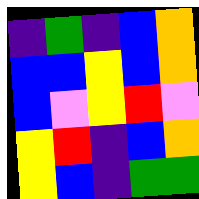[["indigo", "green", "indigo", "blue", "orange"], ["blue", "blue", "yellow", "blue", "orange"], ["blue", "violet", "yellow", "red", "violet"], ["yellow", "red", "indigo", "blue", "orange"], ["yellow", "blue", "indigo", "green", "green"]]